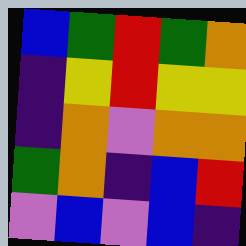[["blue", "green", "red", "green", "orange"], ["indigo", "yellow", "red", "yellow", "yellow"], ["indigo", "orange", "violet", "orange", "orange"], ["green", "orange", "indigo", "blue", "red"], ["violet", "blue", "violet", "blue", "indigo"]]